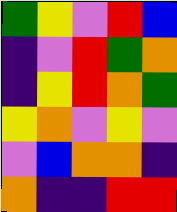[["green", "yellow", "violet", "red", "blue"], ["indigo", "violet", "red", "green", "orange"], ["indigo", "yellow", "red", "orange", "green"], ["yellow", "orange", "violet", "yellow", "violet"], ["violet", "blue", "orange", "orange", "indigo"], ["orange", "indigo", "indigo", "red", "red"]]